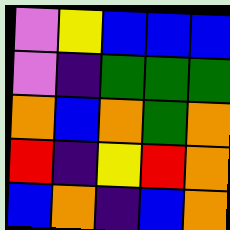[["violet", "yellow", "blue", "blue", "blue"], ["violet", "indigo", "green", "green", "green"], ["orange", "blue", "orange", "green", "orange"], ["red", "indigo", "yellow", "red", "orange"], ["blue", "orange", "indigo", "blue", "orange"]]